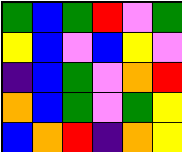[["green", "blue", "green", "red", "violet", "green"], ["yellow", "blue", "violet", "blue", "yellow", "violet"], ["indigo", "blue", "green", "violet", "orange", "red"], ["orange", "blue", "green", "violet", "green", "yellow"], ["blue", "orange", "red", "indigo", "orange", "yellow"]]